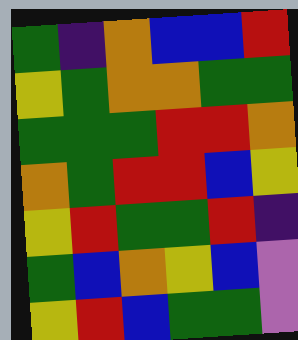[["green", "indigo", "orange", "blue", "blue", "red"], ["yellow", "green", "orange", "orange", "green", "green"], ["green", "green", "green", "red", "red", "orange"], ["orange", "green", "red", "red", "blue", "yellow"], ["yellow", "red", "green", "green", "red", "indigo"], ["green", "blue", "orange", "yellow", "blue", "violet"], ["yellow", "red", "blue", "green", "green", "violet"]]